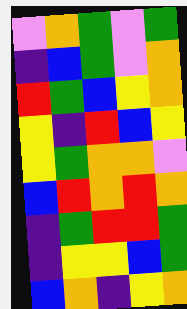[["violet", "orange", "green", "violet", "green"], ["indigo", "blue", "green", "violet", "orange"], ["red", "green", "blue", "yellow", "orange"], ["yellow", "indigo", "red", "blue", "yellow"], ["yellow", "green", "orange", "orange", "violet"], ["blue", "red", "orange", "red", "orange"], ["indigo", "green", "red", "red", "green"], ["indigo", "yellow", "yellow", "blue", "green"], ["blue", "orange", "indigo", "yellow", "orange"]]